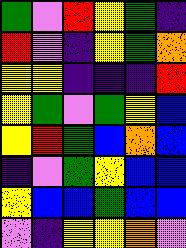[["green", "violet", "red", "yellow", "green", "indigo"], ["red", "violet", "indigo", "yellow", "green", "orange"], ["yellow", "yellow", "indigo", "indigo", "indigo", "red"], ["yellow", "green", "violet", "green", "yellow", "blue"], ["yellow", "red", "green", "blue", "orange", "blue"], ["indigo", "violet", "green", "yellow", "blue", "blue"], ["yellow", "blue", "blue", "green", "blue", "blue"], ["violet", "indigo", "yellow", "yellow", "orange", "violet"]]